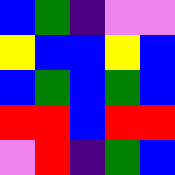[["blue", "green", "indigo", "violet", "violet"], ["yellow", "blue", "blue", "yellow", "blue"], ["blue", "green", "blue", "green", "blue"], ["red", "red", "blue", "red", "red"], ["violet", "red", "indigo", "green", "blue"]]